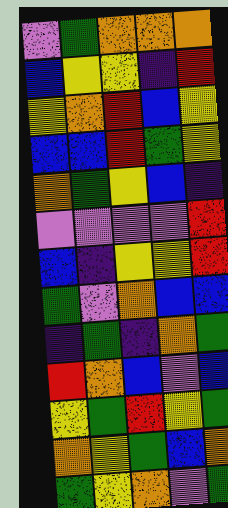[["violet", "green", "orange", "orange", "orange"], ["blue", "yellow", "yellow", "indigo", "red"], ["yellow", "orange", "red", "blue", "yellow"], ["blue", "blue", "red", "green", "yellow"], ["orange", "green", "yellow", "blue", "indigo"], ["violet", "violet", "violet", "violet", "red"], ["blue", "indigo", "yellow", "yellow", "red"], ["green", "violet", "orange", "blue", "blue"], ["indigo", "green", "indigo", "orange", "green"], ["red", "orange", "blue", "violet", "blue"], ["yellow", "green", "red", "yellow", "green"], ["orange", "yellow", "green", "blue", "orange"], ["green", "yellow", "orange", "violet", "green"]]